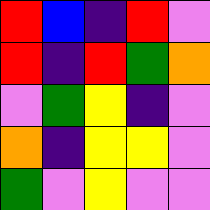[["red", "blue", "indigo", "red", "violet"], ["red", "indigo", "red", "green", "orange"], ["violet", "green", "yellow", "indigo", "violet"], ["orange", "indigo", "yellow", "yellow", "violet"], ["green", "violet", "yellow", "violet", "violet"]]